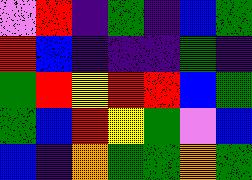[["violet", "red", "indigo", "green", "indigo", "blue", "green"], ["red", "blue", "indigo", "indigo", "indigo", "green", "indigo"], ["green", "red", "yellow", "red", "red", "blue", "green"], ["green", "blue", "red", "yellow", "green", "violet", "blue"], ["blue", "indigo", "orange", "green", "green", "orange", "green"]]